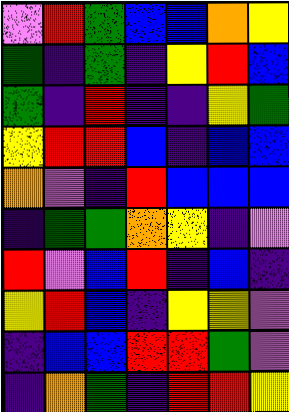[["violet", "red", "green", "blue", "blue", "orange", "yellow"], ["green", "indigo", "green", "indigo", "yellow", "red", "blue"], ["green", "indigo", "red", "indigo", "indigo", "yellow", "green"], ["yellow", "red", "red", "blue", "indigo", "blue", "blue"], ["orange", "violet", "indigo", "red", "blue", "blue", "blue"], ["indigo", "green", "green", "orange", "yellow", "indigo", "violet"], ["red", "violet", "blue", "red", "indigo", "blue", "indigo"], ["yellow", "red", "blue", "indigo", "yellow", "yellow", "violet"], ["indigo", "blue", "blue", "red", "red", "green", "violet"], ["indigo", "orange", "green", "indigo", "red", "red", "yellow"]]